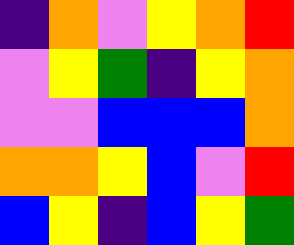[["indigo", "orange", "violet", "yellow", "orange", "red"], ["violet", "yellow", "green", "indigo", "yellow", "orange"], ["violet", "violet", "blue", "blue", "blue", "orange"], ["orange", "orange", "yellow", "blue", "violet", "red"], ["blue", "yellow", "indigo", "blue", "yellow", "green"]]